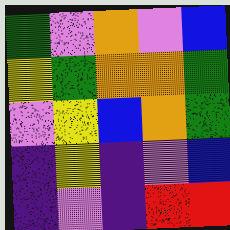[["green", "violet", "orange", "violet", "blue"], ["yellow", "green", "orange", "orange", "green"], ["violet", "yellow", "blue", "orange", "green"], ["indigo", "yellow", "indigo", "violet", "blue"], ["indigo", "violet", "indigo", "red", "red"]]